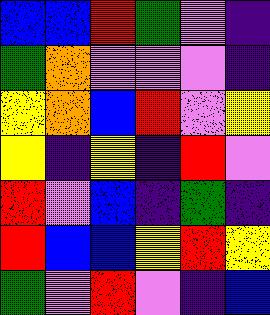[["blue", "blue", "red", "green", "violet", "indigo"], ["green", "orange", "violet", "violet", "violet", "indigo"], ["yellow", "orange", "blue", "red", "violet", "yellow"], ["yellow", "indigo", "yellow", "indigo", "red", "violet"], ["red", "violet", "blue", "indigo", "green", "indigo"], ["red", "blue", "blue", "yellow", "red", "yellow"], ["green", "violet", "red", "violet", "indigo", "blue"]]